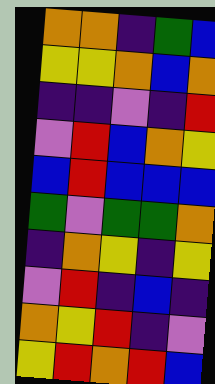[["orange", "orange", "indigo", "green", "blue"], ["yellow", "yellow", "orange", "blue", "orange"], ["indigo", "indigo", "violet", "indigo", "red"], ["violet", "red", "blue", "orange", "yellow"], ["blue", "red", "blue", "blue", "blue"], ["green", "violet", "green", "green", "orange"], ["indigo", "orange", "yellow", "indigo", "yellow"], ["violet", "red", "indigo", "blue", "indigo"], ["orange", "yellow", "red", "indigo", "violet"], ["yellow", "red", "orange", "red", "blue"]]